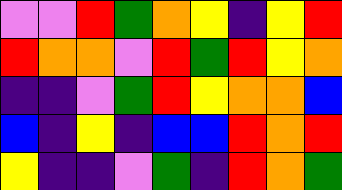[["violet", "violet", "red", "green", "orange", "yellow", "indigo", "yellow", "red"], ["red", "orange", "orange", "violet", "red", "green", "red", "yellow", "orange"], ["indigo", "indigo", "violet", "green", "red", "yellow", "orange", "orange", "blue"], ["blue", "indigo", "yellow", "indigo", "blue", "blue", "red", "orange", "red"], ["yellow", "indigo", "indigo", "violet", "green", "indigo", "red", "orange", "green"]]